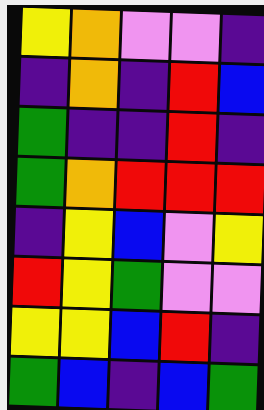[["yellow", "orange", "violet", "violet", "indigo"], ["indigo", "orange", "indigo", "red", "blue"], ["green", "indigo", "indigo", "red", "indigo"], ["green", "orange", "red", "red", "red"], ["indigo", "yellow", "blue", "violet", "yellow"], ["red", "yellow", "green", "violet", "violet"], ["yellow", "yellow", "blue", "red", "indigo"], ["green", "blue", "indigo", "blue", "green"]]